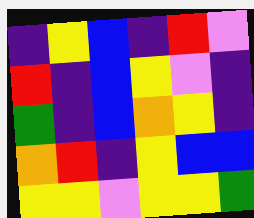[["indigo", "yellow", "blue", "indigo", "red", "violet"], ["red", "indigo", "blue", "yellow", "violet", "indigo"], ["green", "indigo", "blue", "orange", "yellow", "indigo"], ["orange", "red", "indigo", "yellow", "blue", "blue"], ["yellow", "yellow", "violet", "yellow", "yellow", "green"]]